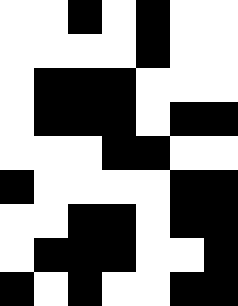[["white", "white", "black", "white", "black", "white", "white"], ["white", "white", "white", "white", "black", "white", "white"], ["white", "black", "black", "black", "white", "white", "white"], ["white", "black", "black", "black", "white", "black", "black"], ["white", "white", "white", "black", "black", "white", "white"], ["black", "white", "white", "white", "white", "black", "black"], ["white", "white", "black", "black", "white", "black", "black"], ["white", "black", "black", "black", "white", "white", "black"], ["black", "white", "black", "white", "white", "black", "black"]]